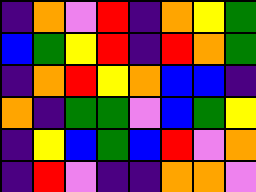[["indigo", "orange", "violet", "red", "indigo", "orange", "yellow", "green"], ["blue", "green", "yellow", "red", "indigo", "red", "orange", "green"], ["indigo", "orange", "red", "yellow", "orange", "blue", "blue", "indigo"], ["orange", "indigo", "green", "green", "violet", "blue", "green", "yellow"], ["indigo", "yellow", "blue", "green", "blue", "red", "violet", "orange"], ["indigo", "red", "violet", "indigo", "indigo", "orange", "orange", "violet"]]